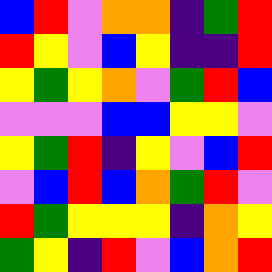[["blue", "red", "violet", "orange", "orange", "indigo", "green", "red"], ["red", "yellow", "violet", "blue", "yellow", "indigo", "indigo", "red"], ["yellow", "green", "yellow", "orange", "violet", "green", "red", "blue"], ["violet", "violet", "violet", "blue", "blue", "yellow", "yellow", "violet"], ["yellow", "green", "red", "indigo", "yellow", "violet", "blue", "red"], ["violet", "blue", "red", "blue", "orange", "green", "red", "violet"], ["red", "green", "yellow", "yellow", "yellow", "indigo", "orange", "yellow"], ["green", "yellow", "indigo", "red", "violet", "blue", "orange", "red"]]